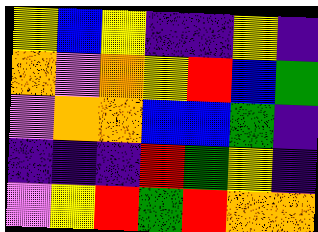[["yellow", "blue", "yellow", "indigo", "indigo", "yellow", "indigo"], ["orange", "violet", "orange", "yellow", "red", "blue", "green"], ["violet", "orange", "orange", "blue", "blue", "green", "indigo"], ["indigo", "indigo", "indigo", "red", "green", "yellow", "indigo"], ["violet", "yellow", "red", "green", "red", "orange", "orange"]]